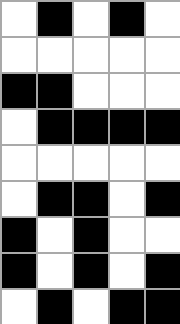[["white", "black", "white", "black", "white"], ["white", "white", "white", "white", "white"], ["black", "black", "white", "white", "white"], ["white", "black", "black", "black", "black"], ["white", "white", "white", "white", "white"], ["white", "black", "black", "white", "black"], ["black", "white", "black", "white", "white"], ["black", "white", "black", "white", "black"], ["white", "black", "white", "black", "black"]]